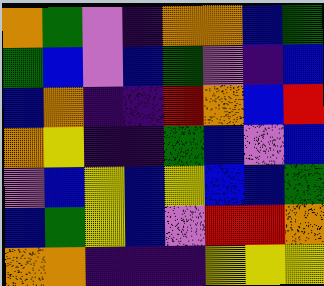[["orange", "green", "violet", "indigo", "orange", "orange", "blue", "green"], ["green", "blue", "violet", "blue", "green", "violet", "indigo", "blue"], ["blue", "orange", "indigo", "indigo", "red", "orange", "blue", "red"], ["orange", "yellow", "indigo", "indigo", "green", "blue", "violet", "blue"], ["violet", "blue", "yellow", "blue", "yellow", "blue", "blue", "green"], ["blue", "green", "yellow", "blue", "violet", "red", "red", "orange"], ["orange", "orange", "indigo", "indigo", "indigo", "yellow", "yellow", "yellow"]]